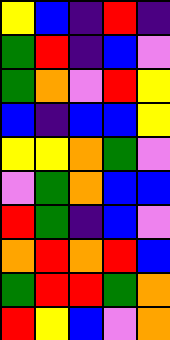[["yellow", "blue", "indigo", "red", "indigo"], ["green", "red", "indigo", "blue", "violet"], ["green", "orange", "violet", "red", "yellow"], ["blue", "indigo", "blue", "blue", "yellow"], ["yellow", "yellow", "orange", "green", "violet"], ["violet", "green", "orange", "blue", "blue"], ["red", "green", "indigo", "blue", "violet"], ["orange", "red", "orange", "red", "blue"], ["green", "red", "red", "green", "orange"], ["red", "yellow", "blue", "violet", "orange"]]